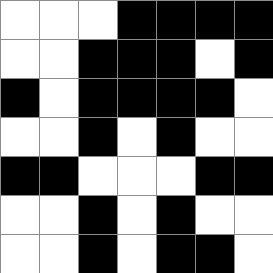[["white", "white", "white", "black", "black", "black", "black"], ["white", "white", "black", "black", "black", "white", "black"], ["black", "white", "black", "black", "black", "black", "white"], ["white", "white", "black", "white", "black", "white", "white"], ["black", "black", "white", "white", "white", "black", "black"], ["white", "white", "black", "white", "black", "white", "white"], ["white", "white", "black", "white", "black", "black", "white"]]